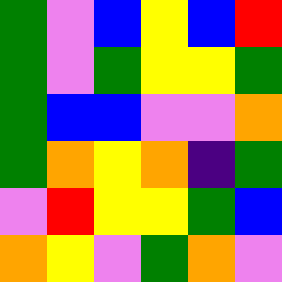[["green", "violet", "blue", "yellow", "blue", "red"], ["green", "violet", "green", "yellow", "yellow", "green"], ["green", "blue", "blue", "violet", "violet", "orange"], ["green", "orange", "yellow", "orange", "indigo", "green"], ["violet", "red", "yellow", "yellow", "green", "blue"], ["orange", "yellow", "violet", "green", "orange", "violet"]]